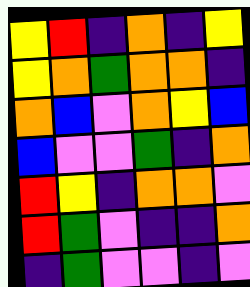[["yellow", "red", "indigo", "orange", "indigo", "yellow"], ["yellow", "orange", "green", "orange", "orange", "indigo"], ["orange", "blue", "violet", "orange", "yellow", "blue"], ["blue", "violet", "violet", "green", "indigo", "orange"], ["red", "yellow", "indigo", "orange", "orange", "violet"], ["red", "green", "violet", "indigo", "indigo", "orange"], ["indigo", "green", "violet", "violet", "indigo", "violet"]]